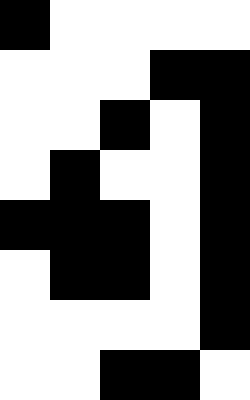[["black", "white", "white", "white", "white"], ["white", "white", "white", "black", "black"], ["white", "white", "black", "white", "black"], ["white", "black", "white", "white", "black"], ["black", "black", "black", "white", "black"], ["white", "black", "black", "white", "black"], ["white", "white", "white", "white", "black"], ["white", "white", "black", "black", "white"]]